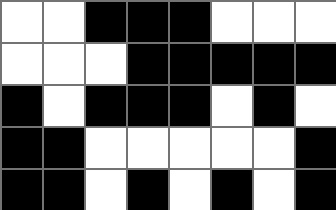[["white", "white", "black", "black", "black", "white", "white", "white"], ["white", "white", "white", "black", "black", "black", "black", "black"], ["black", "white", "black", "black", "black", "white", "black", "white"], ["black", "black", "white", "white", "white", "white", "white", "black"], ["black", "black", "white", "black", "white", "black", "white", "black"]]